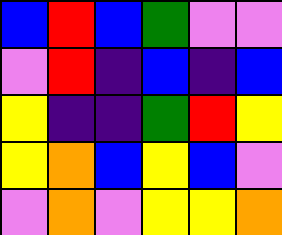[["blue", "red", "blue", "green", "violet", "violet"], ["violet", "red", "indigo", "blue", "indigo", "blue"], ["yellow", "indigo", "indigo", "green", "red", "yellow"], ["yellow", "orange", "blue", "yellow", "blue", "violet"], ["violet", "orange", "violet", "yellow", "yellow", "orange"]]